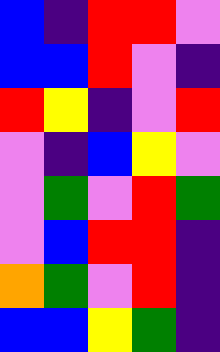[["blue", "indigo", "red", "red", "violet"], ["blue", "blue", "red", "violet", "indigo"], ["red", "yellow", "indigo", "violet", "red"], ["violet", "indigo", "blue", "yellow", "violet"], ["violet", "green", "violet", "red", "green"], ["violet", "blue", "red", "red", "indigo"], ["orange", "green", "violet", "red", "indigo"], ["blue", "blue", "yellow", "green", "indigo"]]